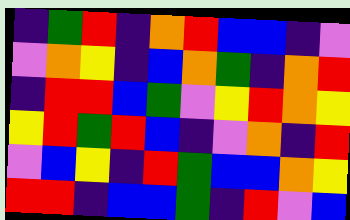[["indigo", "green", "red", "indigo", "orange", "red", "blue", "blue", "indigo", "violet"], ["violet", "orange", "yellow", "indigo", "blue", "orange", "green", "indigo", "orange", "red"], ["indigo", "red", "red", "blue", "green", "violet", "yellow", "red", "orange", "yellow"], ["yellow", "red", "green", "red", "blue", "indigo", "violet", "orange", "indigo", "red"], ["violet", "blue", "yellow", "indigo", "red", "green", "blue", "blue", "orange", "yellow"], ["red", "red", "indigo", "blue", "blue", "green", "indigo", "red", "violet", "blue"]]